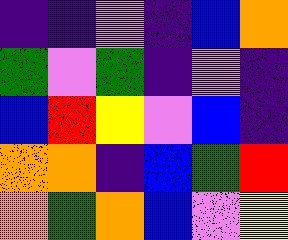[["indigo", "indigo", "violet", "indigo", "blue", "orange"], ["green", "violet", "green", "indigo", "violet", "indigo"], ["blue", "red", "yellow", "violet", "blue", "indigo"], ["orange", "orange", "indigo", "blue", "green", "red"], ["orange", "green", "orange", "blue", "violet", "yellow"]]